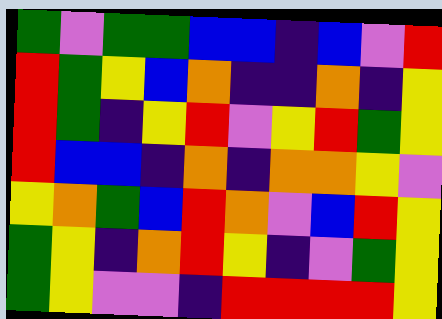[["green", "violet", "green", "green", "blue", "blue", "indigo", "blue", "violet", "red"], ["red", "green", "yellow", "blue", "orange", "indigo", "indigo", "orange", "indigo", "yellow"], ["red", "green", "indigo", "yellow", "red", "violet", "yellow", "red", "green", "yellow"], ["red", "blue", "blue", "indigo", "orange", "indigo", "orange", "orange", "yellow", "violet"], ["yellow", "orange", "green", "blue", "red", "orange", "violet", "blue", "red", "yellow"], ["green", "yellow", "indigo", "orange", "red", "yellow", "indigo", "violet", "green", "yellow"], ["green", "yellow", "violet", "violet", "indigo", "red", "red", "red", "red", "yellow"]]